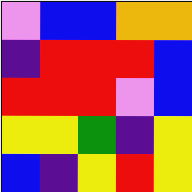[["violet", "blue", "blue", "orange", "orange"], ["indigo", "red", "red", "red", "blue"], ["red", "red", "red", "violet", "blue"], ["yellow", "yellow", "green", "indigo", "yellow"], ["blue", "indigo", "yellow", "red", "yellow"]]